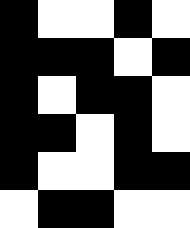[["black", "white", "white", "black", "white"], ["black", "black", "black", "white", "black"], ["black", "white", "black", "black", "white"], ["black", "black", "white", "black", "white"], ["black", "white", "white", "black", "black"], ["white", "black", "black", "white", "white"]]